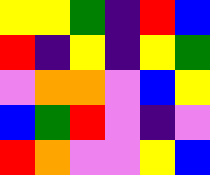[["yellow", "yellow", "green", "indigo", "red", "blue"], ["red", "indigo", "yellow", "indigo", "yellow", "green"], ["violet", "orange", "orange", "violet", "blue", "yellow"], ["blue", "green", "red", "violet", "indigo", "violet"], ["red", "orange", "violet", "violet", "yellow", "blue"]]